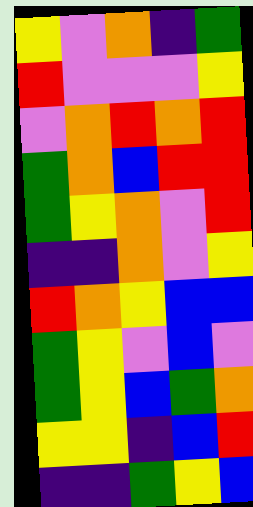[["yellow", "violet", "orange", "indigo", "green"], ["red", "violet", "violet", "violet", "yellow"], ["violet", "orange", "red", "orange", "red"], ["green", "orange", "blue", "red", "red"], ["green", "yellow", "orange", "violet", "red"], ["indigo", "indigo", "orange", "violet", "yellow"], ["red", "orange", "yellow", "blue", "blue"], ["green", "yellow", "violet", "blue", "violet"], ["green", "yellow", "blue", "green", "orange"], ["yellow", "yellow", "indigo", "blue", "red"], ["indigo", "indigo", "green", "yellow", "blue"]]